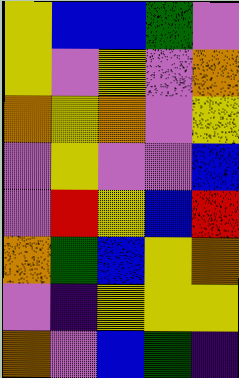[["yellow", "blue", "blue", "green", "violet"], ["yellow", "violet", "yellow", "violet", "orange"], ["orange", "yellow", "orange", "violet", "yellow"], ["violet", "yellow", "violet", "violet", "blue"], ["violet", "red", "yellow", "blue", "red"], ["orange", "green", "blue", "yellow", "orange"], ["violet", "indigo", "yellow", "yellow", "yellow"], ["orange", "violet", "blue", "green", "indigo"]]